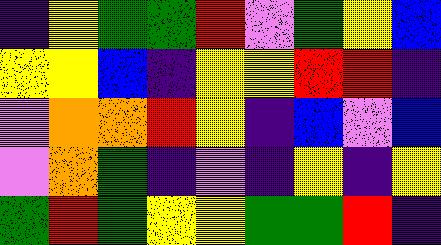[["indigo", "yellow", "green", "green", "red", "violet", "green", "yellow", "blue"], ["yellow", "yellow", "blue", "indigo", "yellow", "yellow", "red", "red", "indigo"], ["violet", "orange", "orange", "red", "yellow", "indigo", "blue", "violet", "blue"], ["violet", "orange", "green", "indigo", "violet", "indigo", "yellow", "indigo", "yellow"], ["green", "red", "green", "yellow", "yellow", "green", "green", "red", "indigo"]]